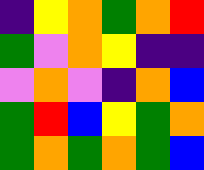[["indigo", "yellow", "orange", "green", "orange", "red"], ["green", "violet", "orange", "yellow", "indigo", "indigo"], ["violet", "orange", "violet", "indigo", "orange", "blue"], ["green", "red", "blue", "yellow", "green", "orange"], ["green", "orange", "green", "orange", "green", "blue"]]